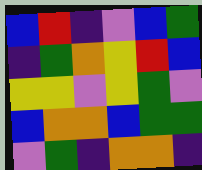[["blue", "red", "indigo", "violet", "blue", "green"], ["indigo", "green", "orange", "yellow", "red", "blue"], ["yellow", "yellow", "violet", "yellow", "green", "violet"], ["blue", "orange", "orange", "blue", "green", "green"], ["violet", "green", "indigo", "orange", "orange", "indigo"]]